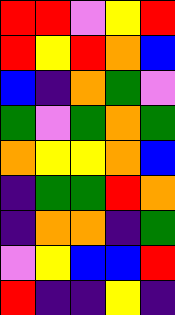[["red", "red", "violet", "yellow", "red"], ["red", "yellow", "red", "orange", "blue"], ["blue", "indigo", "orange", "green", "violet"], ["green", "violet", "green", "orange", "green"], ["orange", "yellow", "yellow", "orange", "blue"], ["indigo", "green", "green", "red", "orange"], ["indigo", "orange", "orange", "indigo", "green"], ["violet", "yellow", "blue", "blue", "red"], ["red", "indigo", "indigo", "yellow", "indigo"]]